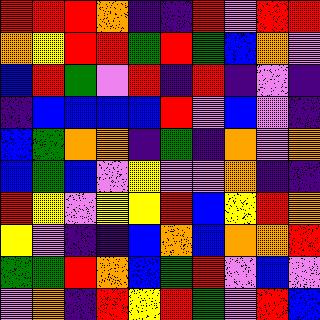[["red", "red", "red", "orange", "indigo", "indigo", "red", "violet", "red", "red"], ["orange", "yellow", "red", "red", "green", "red", "green", "blue", "orange", "violet"], ["blue", "red", "green", "violet", "red", "indigo", "red", "indigo", "violet", "indigo"], ["indigo", "blue", "blue", "blue", "blue", "red", "violet", "blue", "violet", "indigo"], ["blue", "green", "orange", "orange", "indigo", "green", "indigo", "orange", "violet", "orange"], ["blue", "green", "blue", "violet", "yellow", "violet", "violet", "orange", "indigo", "indigo"], ["red", "yellow", "violet", "yellow", "yellow", "red", "blue", "yellow", "red", "orange"], ["yellow", "violet", "indigo", "indigo", "blue", "orange", "blue", "orange", "orange", "red"], ["green", "green", "red", "orange", "blue", "green", "red", "violet", "blue", "violet"], ["violet", "orange", "indigo", "red", "yellow", "red", "green", "violet", "red", "blue"]]